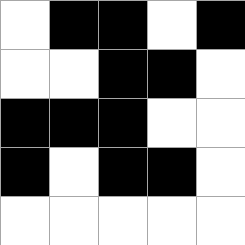[["white", "black", "black", "white", "black"], ["white", "white", "black", "black", "white"], ["black", "black", "black", "white", "white"], ["black", "white", "black", "black", "white"], ["white", "white", "white", "white", "white"]]